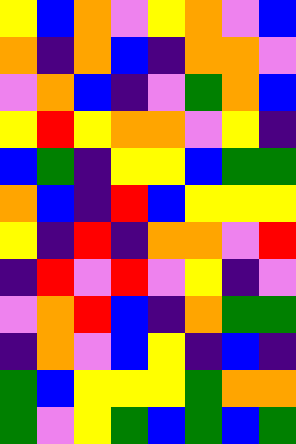[["yellow", "blue", "orange", "violet", "yellow", "orange", "violet", "blue"], ["orange", "indigo", "orange", "blue", "indigo", "orange", "orange", "violet"], ["violet", "orange", "blue", "indigo", "violet", "green", "orange", "blue"], ["yellow", "red", "yellow", "orange", "orange", "violet", "yellow", "indigo"], ["blue", "green", "indigo", "yellow", "yellow", "blue", "green", "green"], ["orange", "blue", "indigo", "red", "blue", "yellow", "yellow", "yellow"], ["yellow", "indigo", "red", "indigo", "orange", "orange", "violet", "red"], ["indigo", "red", "violet", "red", "violet", "yellow", "indigo", "violet"], ["violet", "orange", "red", "blue", "indigo", "orange", "green", "green"], ["indigo", "orange", "violet", "blue", "yellow", "indigo", "blue", "indigo"], ["green", "blue", "yellow", "yellow", "yellow", "green", "orange", "orange"], ["green", "violet", "yellow", "green", "blue", "green", "blue", "green"]]